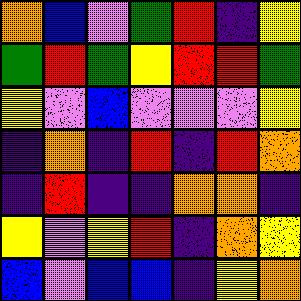[["orange", "blue", "violet", "green", "red", "indigo", "yellow"], ["green", "red", "green", "yellow", "red", "red", "green"], ["yellow", "violet", "blue", "violet", "violet", "violet", "yellow"], ["indigo", "orange", "indigo", "red", "indigo", "red", "orange"], ["indigo", "red", "indigo", "indigo", "orange", "orange", "indigo"], ["yellow", "violet", "yellow", "red", "indigo", "orange", "yellow"], ["blue", "violet", "blue", "blue", "indigo", "yellow", "orange"]]